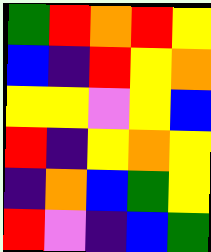[["green", "red", "orange", "red", "yellow"], ["blue", "indigo", "red", "yellow", "orange"], ["yellow", "yellow", "violet", "yellow", "blue"], ["red", "indigo", "yellow", "orange", "yellow"], ["indigo", "orange", "blue", "green", "yellow"], ["red", "violet", "indigo", "blue", "green"]]